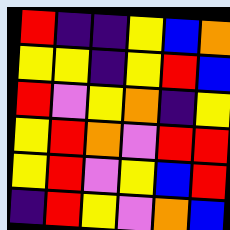[["red", "indigo", "indigo", "yellow", "blue", "orange"], ["yellow", "yellow", "indigo", "yellow", "red", "blue"], ["red", "violet", "yellow", "orange", "indigo", "yellow"], ["yellow", "red", "orange", "violet", "red", "red"], ["yellow", "red", "violet", "yellow", "blue", "red"], ["indigo", "red", "yellow", "violet", "orange", "blue"]]